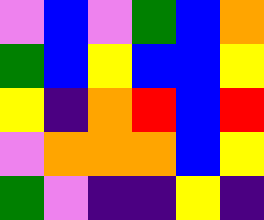[["violet", "blue", "violet", "green", "blue", "orange"], ["green", "blue", "yellow", "blue", "blue", "yellow"], ["yellow", "indigo", "orange", "red", "blue", "red"], ["violet", "orange", "orange", "orange", "blue", "yellow"], ["green", "violet", "indigo", "indigo", "yellow", "indigo"]]